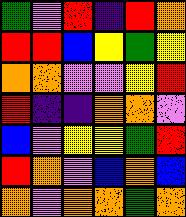[["green", "violet", "red", "indigo", "red", "orange"], ["red", "red", "blue", "yellow", "green", "yellow"], ["orange", "orange", "violet", "violet", "yellow", "red"], ["red", "indigo", "indigo", "orange", "orange", "violet"], ["blue", "violet", "yellow", "yellow", "green", "red"], ["red", "orange", "violet", "blue", "orange", "blue"], ["orange", "violet", "orange", "orange", "green", "orange"]]